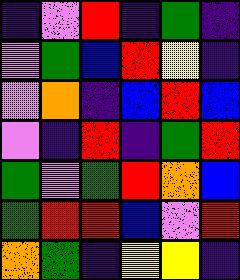[["indigo", "violet", "red", "indigo", "green", "indigo"], ["violet", "green", "blue", "red", "yellow", "indigo"], ["violet", "orange", "indigo", "blue", "red", "blue"], ["violet", "indigo", "red", "indigo", "green", "red"], ["green", "violet", "green", "red", "orange", "blue"], ["green", "red", "red", "blue", "violet", "red"], ["orange", "green", "indigo", "yellow", "yellow", "indigo"]]